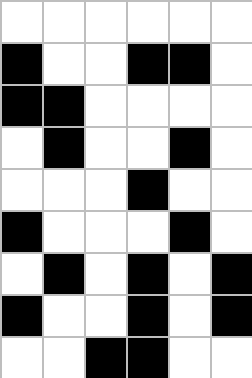[["white", "white", "white", "white", "white", "white"], ["black", "white", "white", "black", "black", "white"], ["black", "black", "white", "white", "white", "white"], ["white", "black", "white", "white", "black", "white"], ["white", "white", "white", "black", "white", "white"], ["black", "white", "white", "white", "black", "white"], ["white", "black", "white", "black", "white", "black"], ["black", "white", "white", "black", "white", "black"], ["white", "white", "black", "black", "white", "white"]]